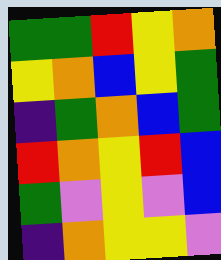[["green", "green", "red", "yellow", "orange"], ["yellow", "orange", "blue", "yellow", "green"], ["indigo", "green", "orange", "blue", "green"], ["red", "orange", "yellow", "red", "blue"], ["green", "violet", "yellow", "violet", "blue"], ["indigo", "orange", "yellow", "yellow", "violet"]]